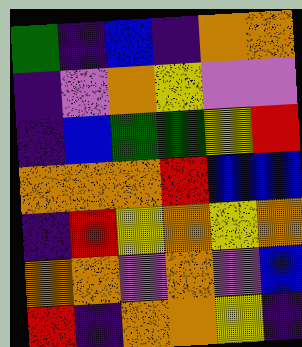[["green", "indigo", "blue", "indigo", "orange", "orange"], ["indigo", "violet", "orange", "yellow", "violet", "violet"], ["indigo", "blue", "green", "green", "yellow", "red"], ["orange", "orange", "orange", "red", "blue", "blue"], ["indigo", "red", "yellow", "orange", "yellow", "orange"], ["orange", "orange", "violet", "orange", "violet", "blue"], ["red", "indigo", "orange", "orange", "yellow", "indigo"]]